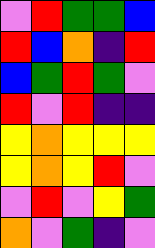[["violet", "red", "green", "green", "blue"], ["red", "blue", "orange", "indigo", "red"], ["blue", "green", "red", "green", "violet"], ["red", "violet", "red", "indigo", "indigo"], ["yellow", "orange", "yellow", "yellow", "yellow"], ["yellow", "orange", "yellow", "red", "violet"], ["violet", "red", "violet", "yellow", "green"], ["orange", "violet", "green", "indigo", "violet"]]